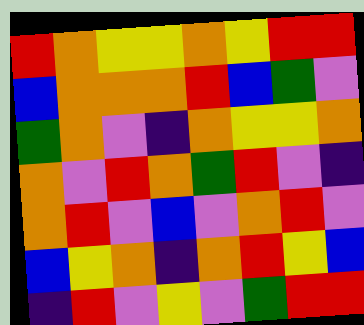[["red", "orange", "yellow", "yellow", "orange", "yellow", "red", "red"], ["blue", "orange", "orange", "orange", "red", "blue", "green", "violet"], ["green", "orange", "violet", "indigo", "orange", "yellow", "yellow", "orange"], ["orange", "violet", "red", "orange", "green", "red", "violet", "indigo"], ["orange", "red", "violet", "blue", "violet", "orange", "red", "violet"], ["blue", "yellow", "orange", "indigo", "orange", "red", "yellow", "blue"], ["indigo", "red", "violet", "yellow", "violet", "green", "red", "red"]]